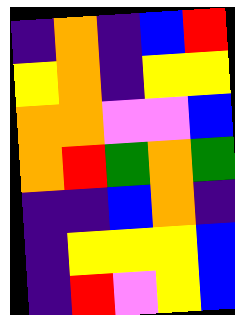[["indigo", "orange", "indigo", "blue", "red"], ["yellow", "orange", "indigo", "yellow", "yellow"], ["orange", "orange", "violet", "violet", "blue"], ["orange", "red", "green", "orange", "green"], ["indigo", "indigo", "blue", "orange", "indigo"], ["indigo", "yellow", "yellow", "yellow", "blue"], ["indigo", "red", "violet", "yellow", "blue"]]